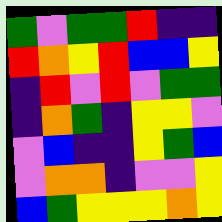[["green", "violet", "green", "green", "red", "indigo", "indigo"], ["red", "orange", "yellow", "red", "blue", "blue", "yellow"], ["indigo", "red", "violet", "red", "violet", "green", "green"], ["indigo", "orange", "green", "indigo", "yellow", "yellow", "violet"], ["violet", "blue", "indigo", "indigo", "yellow", "green", "blue"], ["violet", "orange", "orange", "indigo", "violet", "violet", "yellow"], ["blue", "green", "yellow", "yellow", "yellow", "orange", "yellow"]]